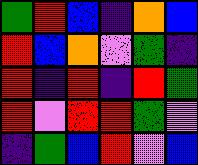[["green", "red", "blue", "indigo", "orange", "blue"], ["red", "blue", "orange", "violet", "green", "indigo"], ["red", "indigo", "red", "indigo", "red", "green"], ["red", "violet", "red", "red", "green", "violet"], ["indigo", "green", "blue", "red", "violet", "blue"]]